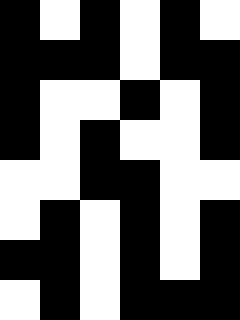[["black", "white", "black", "white", "black", "white"], ["black", "black", "black", "white", "black", "black"], ["black", "white", "white", "black", "white", "black"], ["black", "white", "black", "white", "white", "black"], ["white", "white", "black", "black", "white", "white"], ["white", "black", "white", "black", "white", "black"], ["black", "black", "white", "black", "white", "black"], ["white", "black", "white", "black", "black", "black"]]